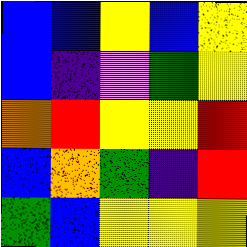[["blue", "blue", "yellow", "blue", "yellow"], ["blue", "indigo", "violet", "green", "yellow"], ["orange", "red", "yellow", "yellow", "red"], ["blue", "orange", "green", "indigo", "red"], ["green", "blue", "yellow", "yellow", "yellow"]]